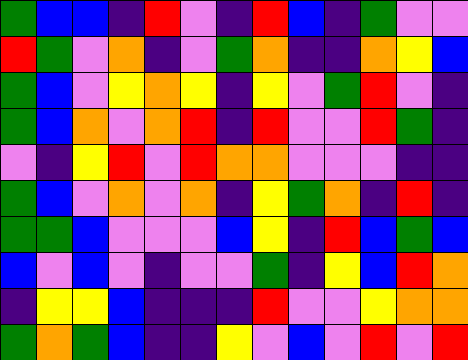[["green", "blue", "blue", "indigo", "red", "violet", "indigo", "red", "blue", "indigo", "green", "violet", "violet"], ["red", "green", "violet", "orange", "indigo", "violet", "green", "orange", "indigo", "indigo", "orange", "yellow", "blue"], ["green", "blue", "violet", "yellow", "orange", "yellow", "indigo", "yellow", "violet", "green", "red", "violet", "indigo"], ["green", "blue", "orange", "violet", "orange", "red", "indigo", "red", "violet", "violet", "red", "green", "indigo"], ["violet", "indigo", "yellow", "red", "violet", "red", "orange", "orange", "violet", "violet", "violet", "indigo", "indigo"], ["green", "blue", "violet", "orange", "violet", "orange", "indigo", "yellow", "green", "orange", "indigo", "red", "indigo"], ["green", "green", "blue", "violet", "violet", "violet", "blue", "yellow", "indigo", "red", "blue", "green", "blue"], ["blue", "violet", "blue", "violet", "indigo", "violet", "violet", "green", "indigo", "yellow", "blue", "red", "orange"], ["indigo", "yellow", "yellow", "blue", "indigo", "indigo", "indigo", "red", "violet", "violet", "yellow", "orange", "orange"], ["green", "orange", "green", "blue", "indigo", "indigo", "yellow", "violet", "blue", "violet", "red", "violet", "red"]]